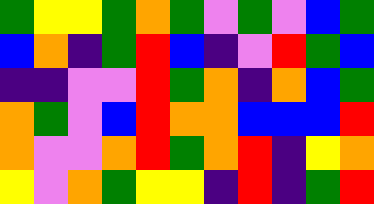[["green", "yellow", "yellow", "green", "orange", "green", "violet", "green", "violet", "blue", "green"], ["blue", "orange", "indigo", "green", "red", "blue", "indigo", "violet", "red", "green", "blue"], ["indigo", "indigo", "violet", "violet", "red", "green", "orange", "indigo", "orange", "blue", "green"], ["orange", "green", "violet", "blue", "red", "orange", "orange", "blue", "blue", "blue", "red"], ["orange", "violet", "violet", "orange", "red", "green", "orange", "red", "indigo", "yellow", "orange"], ["yellow", "violet", "orange", "green", "yellow", "yellow", "indigo", "red", "indigo", "green", "red"]]